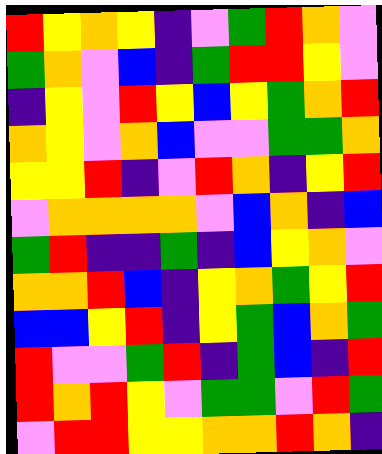[["red", "yellow", "orange", "yellow", "indigo", "violet", "green", "red", "orange", "violet"], ["green", "orange", "violet", "blue", "indigo", "green", "red", "red", "yellow", "violet"], ["indigo", "yellow", "violet", "red", "yellow", "blue", "yellow", "green", "orange", "red"], ["orange", "yellow", "violet", "orange", "blue", "violet", "violet", "green", "green", "orange"], ["yellow", "yellow", "red", "indigo", "violet", "red", "orange", "indigo", "yellow", "red"], ["violet", "orange", "orange", "orange", "orange", "violet", "blue", "orange", "indigo", "blue"], ["green", "red", "indigo", "indigo", "green", "indigo", "blue", "yellow", "orange", "violet"], ["orange", "orange", "red", "blue", "indigo", "yellow", "orange", "green", "yellow", "red"], ["blue", "blue", "yellow", "red", "indigo", "yellow", "green", "blue", "orange", "green"], ["red", "violet", "violet", "green", "red", "indigo", "green", "blue", "indigo", "red"], ["red", "orange", "red", "yellow", "violet", "green", "green", "violet", "red", "green"], ["violet", "red", "red", "yellow", "yellow", "orange", "orange", "red", "orange", "indigo"]]